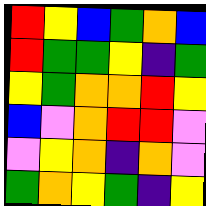[["red", "yellow", "blue", "green", "orange", "blue"], ["red", "green", "green", "yellow", "indigo", "green"], ["yellow", "green", "orange", "orange", "red", "yellow"], ["blue", "violet", "orange", "red", "red", "violet"], ["violet", "yellow", "orange", "indigo", "orange", "violet"], ["green", "orange", "yellow", "green", "indigo", "yellow"]]